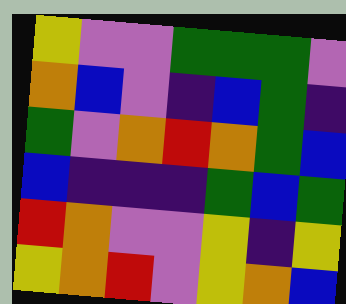[["yellow", "violet", "violet", "green", "green", "green", "violet"], ["orange", "blue", "violet", "indigo", "blue", "green", "indigo"], ["green", "violet", "orange", "red", "orange", "green", "blue"], ["blue", "indigo", "indigo", "indigo", "green", "blue", "green"], ["red", "orange", "violet", "violet", "yellow", "indigo", "yellow"], ["yellow", "orange", "red", "violet", "yellow", "orange", "blue"]]